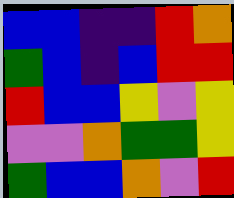[["blue", "blue", "indigo", "indigo", "red", "orange"], ["green", "blue", "indigo", "blue", "red", "red"], ["red", "blue", "blue", "yellow", "violet", "yellow"], ["violet", "violet", "orange", "green", "green", "yellow"], ["green", "blue", "blue", "orange", "violet", "red"]]